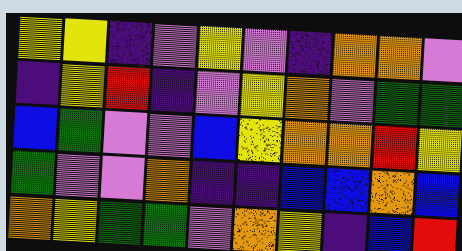[["yellow", "yellow", "indigo", "violet", "yellow", "violet", "indigo", "orange", "orange", "violet"], ["indigo", "yellow", "red", "indigo", "violet", "yellow", "orange", "violet", "green", "green"], ["blue", "green", "violet", "violet", "blue", "yellow", "orange", "orange", "red", "yellow"], ["green", "violet", "violet", "orange", "indigo", "indigo", "blue", "blue", "orange", "blue"], ["orange", "yellow", "green", "green", "violet", "orange", "yellow", "indigo", "blue", "red"]]